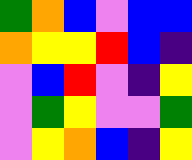[["green", "orange", "blue", "violet", "blue", "blue"], ["orange", "yellow", "yellow", "red", "blue", "indigo"], ["violet", "blue", "red", "violet", "indigo", "yellow"], ["violet", "green", "yellow", "violet", "violet", "green"], ["violet", "yellow", "orange", "blue", "indigo", "yellow"]]